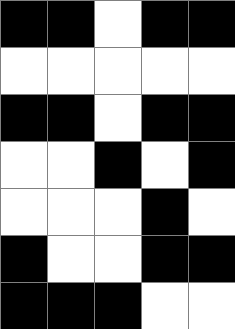[["black", "black", "white", "black", "black"], ["white", "white", "white", "white", "white"], ["black", "black", "white", "black", "black"], ["white", "white", "black", "white", "black"], ["white", "white", "white", "black", "white"], ["black", "white", "white", "black", "black"], ["black", "black", "black", "white", "white"]]